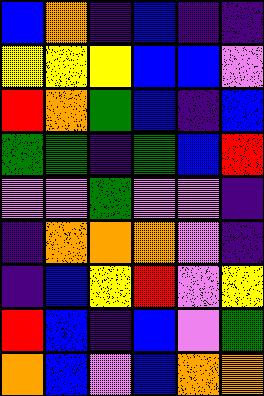[["blue", "orange", "indigo", "blue", "indigo", "indigo"], ["yellow", "yellow", "yellow", "blue", "blue", "violet"], ["red", "orange", "green", "blue", "indigo", "blue"], ["green", "green", "indigo", "green", "blue", "red"], ["violet", "violet", "green", "violet", "violet", "indigo"], ["indigo", "orange", "orange", "orange", "violet", "indigo"], ["indigo", "blue", "yellow", "red", "violet", "yellow"], ["red", "blue", "indigo", "blue", "violet", "green"], ["orange", "blue", "violet", "blue", "orange", "orange"]]